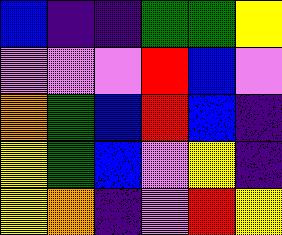[["blue", "indigo", "indigo", "green", "green", "yellow"], ["violet", "violet", "violet", "red", "blue", "violet"], ["orange", "green", "blue", "red", "blue", "indigo"], ["yellow", "green", "blue", "violet", "yellow", "indigo"], ["yellow", "orange", "indigo", "violet", "red", "yellow"]]